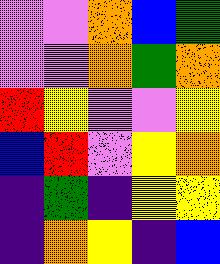[["violet", "violet", "orange", "blue", "green"], ["violet", "violet", "orange", "green", "orange"], ["red", "yellow", "violet", "violet", "yellow"], ["blue", "red", "violet", "yellow", "orange"], ["indigo", "green", "indigo", "yellow", "yellow"], ["indigo", "orange", "yellow", "indigo", "blue"]]